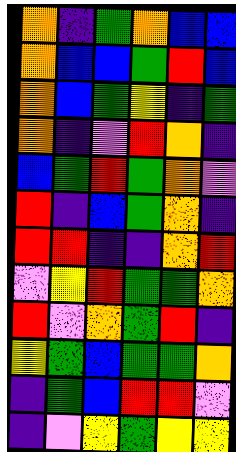[["orange", "indigo", "green", "orange", "blue", "blue"], ["orange", "blue", "blue", "green", "red", "blue"], ["orange", "blue", "green", "yellow", "indigo", "green"], ["orange", "indigo", "violet", "red", "orange", "indigo"], ["blue", "green", "red", "green", "orange", "violet"], ["red", "indigo", "blue", "green", "orange", "indigo"], ["red", "red", "indigo", "indigo", "orange", "red"], ["violet", "yellow", "red", "green", "green", "orange"], ["red", "violet", "orange", "green", "red", "indigo"], ["yellow", "green", "blue", "green", "green", "orange"], ["indigo", "green", "blue", "red", "red", "violet"], ["indigo", "violet", "yellow", "green", "yellow", "yellow"]]